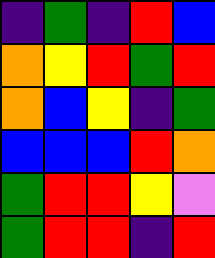[["indigo", "green", "indigo", "red", "blue"], ["orange", "yellow", "red", "green", "red"], ["orange", "blue", "yellow", "indigo", "green"], ["blue", "blue", "blue", "red", "orange"], ["green", "red", "red", "yellow", "violet"], ["green", "red", "red", "indigo", "red"]]